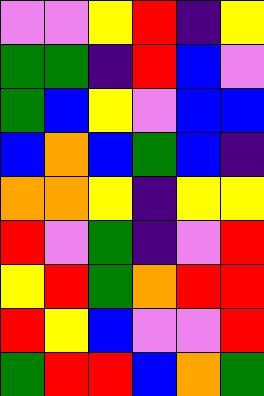[["violet", "violet", "yellow", "red", "indigo", "yellow"], ["green", "green", "indigo", "red", "blue", "violet"], ["green", "blue", "yellow", "violet", "blue", "blue"], ["blue", "orange", "blue", "green", "blue", "indigo"], ["orange", "orange", "yellow", "indigo", "yellow", "yellow"], ["red", "violet", "green", "indigo", "violet", "red"], ["yellow", "red", "green", "orange", "red", "red"], ["red", "yellow", "blue", "violet", "violet", "red"], ["green", "red", "red", "blue", "orange", "green"]]